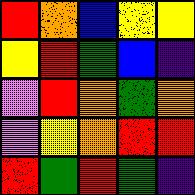[["red", "orange", "blue", "yellow", "yellow"], ["yellow", "red", "green", "blue", "indigo"], ["violet", "red", "orange", "green", "orange"], ["violet", "yellow", "orange", "red", "red"], ["red", "green", "red", "green", "indigo"]]